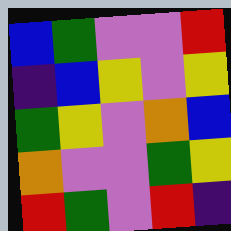[["blue", "green", "violet", "violet", "red"], ["indigo", "blue", "yellow", "violet", "yellow"], ["green", "yellow", "violet", "orange", "blue"], ["orange", "violet", "violet", "green", "yellow"], ["red", "green", "violet", "red", "indigo"]]